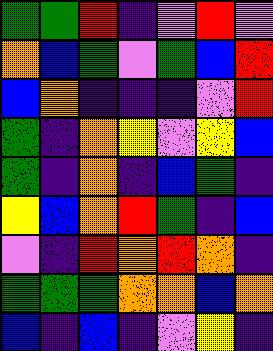[["green", "green", "red", "indigo", "violet", "red", "violet"], ["orange", "blue", "green", "violet", "green", "blue", "red"], ["blue", "orange", "indigo", "indigo", "indigo", "violet", "red"], ["green", "indigo", "orange", "yellow", "violet", "yellow", "blue"], ["green", "indigo", "orange", "indigo", "blue", "green", "indigo"], ["yellow", "blue", "orange", "red", "green", "indigo", "blue"], ["violet", "indigo", "red", "orange", "red", "orange", "indigo"], ["green", "green", "green", "orange", "orange", "blue", "orange"], ["blue", "indigo", "blue", "indigo", "violet", "yellow", "indigo"]]